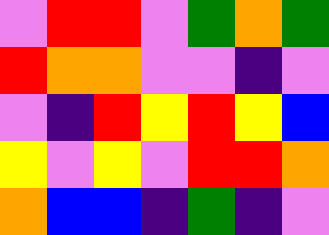[["violet", "red", "red", "violet", "green", "orange", "green"], ["red", "orange", "orange", "violet", "violet", "indigo", "violet"], ["violet", "indigo", "red", "yellow", "red", "yellow", "blue"], ["yellow", "violet", "yellow", "violet", "red", "red", "orange"], ["orange", "blue", "blue", "indigo", "green", "indigo", "violet"]]